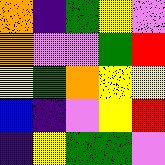[["orange", "indigo", "green", "yellow", "violet"], ["orange", "violet", "violet", "green", "red"], ["yellow", "green", "orange", "yellow", "yellow"], ["blue", "indigo", "violet", "yellow", "red"], ["indigo", "yellow", "green", "green", "violet"]]